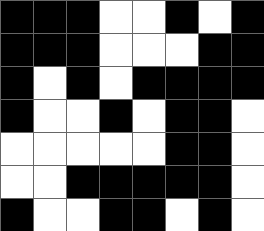[["black", "black", "black", "white", "white", "black", "white", "black"], ["black", "black", "black", "white", "white", "white", "black", "black"], ["black", "white", "black", "white", "black", "black", "black", "black"], ["black", "white", "white", "black", "white", "black", "black", "white"], ["white", "white", "white", "white", "white", "black", "black", "white"], ["white", "white", "black", "black", "black", "black", "black", "white"], ["black", "white", "white", "black", "black", "white", "black", "white"]]